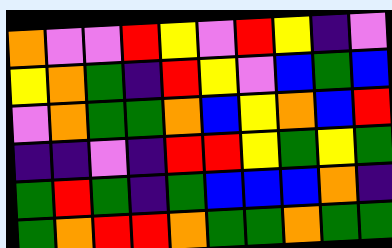[["orange", "violet", "violet", "red", "yellow", "violet", "red", "yellow", "indigo", "violet"], ["yellow", "orange", "green", "indigo", "red", "yellow", "violet", "blue", "green", "blue"], ["violet", "orange", "green", "green", "orange", "blue", "yellow", "orange", "blue", "red"], ["indigo", "indigo", "violet", "indigo", "red", "red", "yellow", "green", "yellow", "green"], ["green", "red", "green", "indigo", "green", "blue", "blue", "blue", "orange", "indigo"], ["green", "orange", "red", "red", "orange", "green", "green", "orange", "green", "green"]]